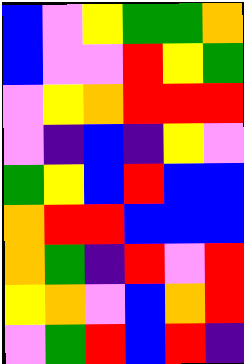[["blue", "violet", "yellow", "green", "green", "orange"], ["blue", "violet", "violet", "red", "yellow", "green"], ["violet", "yellow", "orange", "red", "red", "red"], ["violet", "indigo", "blue", "indigo", "yellow", "violet"], ["green", "yellow", "blue", "red", "blue", "blue"], ["orange", "red", "red", "blue", "blue", "blue"], ["orange", "green", "indigo", "red", "violet", "red"], ["yellow", "orange", "violet", "blue", "orange", "red"], ["violet", "green", "red", "blue", "red", "indigo"]]